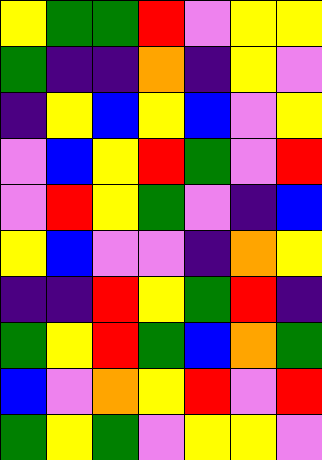[["yellow", "green", "green", "red", "violet", "yellow", "yellow"], ["green", "indigo", "indigo", "orange", "indigo", "yellow", "violet"], ["indigo", "yellow", "blue", "yellow", "blue", "violet", "yellow"], ["violet", "blue", "yellow", "red", "green", "violet", "red"], ["violet", "red", "yellow", "green", "violet", "indigo", "blue"], ["yellow", "blue", "violet", "violet", "indigo", "orange", "yellow"], ["indigo", "indigo", "red", "yellow", "green", "red", "indigo"], ["green", "yellow", "red", "green", "blue", "orange", "green"], ["blue", "violet", "orange", "yellow", "red", "violet", "red"], ["green", "yellow", "green", "violet", "yellow", "yellow", "violet"]]